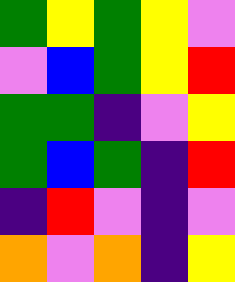[["green", "yellow", "green", "yellow", "violet"], ["violet", "blue", "green", "yellow", "red"], ["green", "green", "indigo", "violet", "yellow"], ["green", "blue", "green", "indigo", "red"], ["indigo", "red", "violet", "indigo", "violet"], ["orange", "violet", "orange", "indigo", "yellow"]]